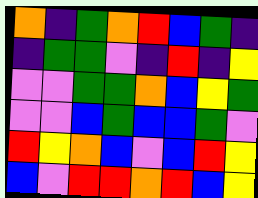[["orange", "indigo", "green", "orange", "red", "blue", "green", "indigo"], ["indigo", "green", "green", "violet", "indigo", "red", "indigo", "yellow"], ["violet", "violet", "green", "green", "orange", "blue", "yellow", "green"], ["violet", "violet", "blue", "green", "blue", "blue", "green", "violet"], ["red", "yellow", "orange", "blue", "violet", "blue", "red", "yellow"], ["blue", "violet", "red", "red", "orange", "red", "blue", "yellow"]]